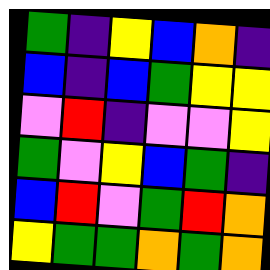[["green", "indigo", "yellow", "blue", "orange", "indigo"], ["blue", "indigo", "blue", "green", "yellow", "yellow"], ["violet", "red", "indigo", "violet", "violet", "yellow"], ["green", "violet", "yellow", "blue", "green", "indigo"], ["blue", "red", "violet", "green", "red", "orange"], ["yellow", "green", "green", "orange", "green", "orange"]]